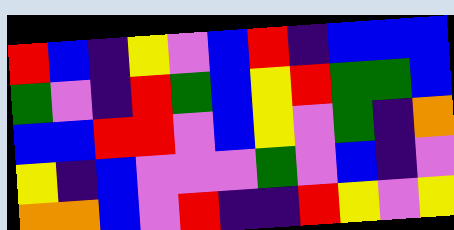[["red", "blue", "indigo", "yellow", "violet", "blue", "red", "indigo", "blue", "blue", "blue"], ["green", "violet", "indigo", "red", "green", "blue", "yellow", "red", "green", "green", "blue"], ["blue", "blue", "red", "red", "violet", "blue", "yellow", "violet", "green", "indigo", "orange"], ["yellow", "indigo", "blue", "violet", "violet", "violet", "green", "violet", "blue", "indigo", "violet"], ["orange", "orange", "blue", "violet", "red", "indigo", "indigo", "red", "yellow", "violet", "yellow"]]